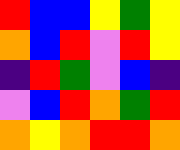[["red", "blue", "blue", "yellow", "green", "yellow"], ["orange", "blue", "red", "violet", "red", "yellow"], ["indigo", "red", "green", "violet", "blue", "indigo"], ["violet", "blue", "red", "orange", "green", "red"], ["orange", "yellow", "orange", "red", "red", "orange"]]